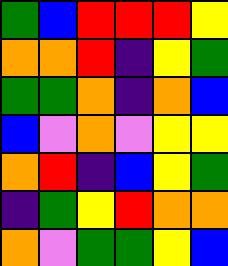[["green", "blue", "red", "red", "red", "yellow"], ["orange", "orange", "red", "indigo", "yellow", "green"], ["green", "green", "orange", "indigo", "orange", "blue"], ["blue", "violet", "orange", "violet", "yellow", "yellow"], ["orange", "red", "indigo", "blue", "yellow", "green"], ["indigo", "green", "yellow", "red", "orange", "orange"], ["orange", "violet", "green", "green", "yellow", "blue"]]